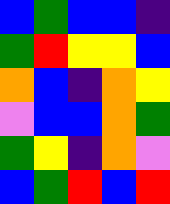[["blue", "green", "blue", "blue", "indigo"], ["green", "red", "yellow", "yellow", "blue"], ["orange", "blue", "indigo", "orange", "yellow"], ["violet", "blue", "blue", "orange", "green"], ["green", "yellow", "indigo", "orange", "violet"], ["blue", "green", "red", "blue", "red"]]